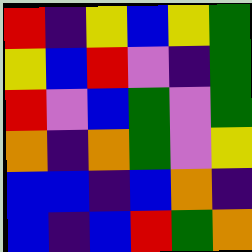[["red", "indigo", "yellow", "blue", "yellow", "green"], ["yellow", "blue", "red", "violet", "indigo", "green"], ["red", "violet", "blue", "green", "violet", "green"], ["orange", "indigo", "orange", "green", "violet", "yellow"], ["blue", "blue", "indigo", "blue", "orange", "indigo"], ["blue", "indigo", "blue", "red", "green", "orange"]]